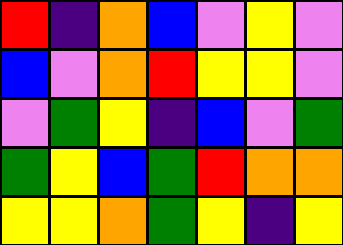[["red", "indigo", "orange", "blue", "violet", "yellow", "violet"], ["blue", "violet", "orange", "red", "yellow", "yellow", "violet"], ["violet", "green", "yellow", "indigo", "blue", "violet", "green"], ["green", "yellow", "blue", "green", "red", "orange", "orange"], ["yellow", "yellow", "orange", "green", "yellow", "indigo", "yellow"]]